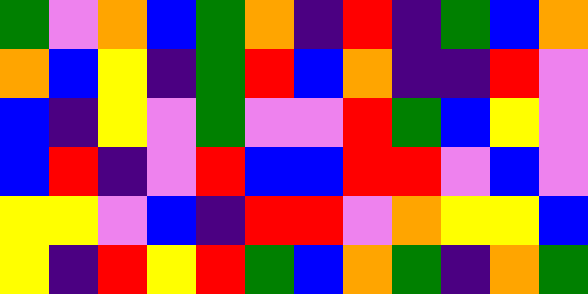[["green", "violet", "orange", "blue", "green", "orange", "indigo", "red", "indigo", "green", "blue", "orange"], ["orange", "blue", "yellow", "indigo", "green", "red", "blue", "orange", "indigo", "indigo", "red", "violet"], ["blue", "indigo", "yellow", "violet", "green", "violet", "violet", "red", "green", "blue", "yellow", "violet"], ["blue", "red", "indigo", "violet", "red", "blue", "blue", "red", "red", "violet", "blue", "violet"], ["yellow", "yellow", "violet", "blue", "indigo", "red", "red", "violet", "orange", "yellow", "yellow", "blue"], ["yellow", "indigo", "red", "yellow", "red", "green", "blue", "orange", "green", "indigo", "orange", "green"]]